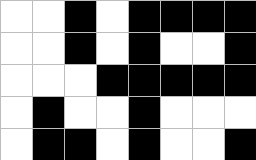[["white", "white", "black", "white", "black", "black", "black", "black"], ["white", "white", "black", "white", "black", "white", "white", "black"], ["white", "white", "white", "black", "black", "black", "black", "black"], ["white", "black", "white", "white", "black", "white", "white", "white"], ["white", "black", "black", "white", "black", "white", "white", "black"]]